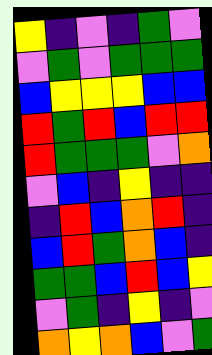[["yellow", "indigo", "violet", "indigo", "green", "violet"], ["violet", "green", "violet", "green", "green", "green"], ["blue", "yellow", "yellow", "yellow", "blue", "blue"], ["red", "green", "red", "blue", "red", "red"], ["red", "green", "green", "green", "violet", "orange"], ["violet", "blue", "indigo", "yellow", "indigo", "indigo"], ["indigo", "red", "blue", "orange", "red", "indigo"], ["blue", "red", "green", "orange", "blue", "indigo"], ["green", "green", "blue", "red", "blue", "yellow"], ["violet", "green", "indigo", "yellow", "indigo", "violet"], ["orange", "yellow", "orange", "blue", "violet", "green"]]